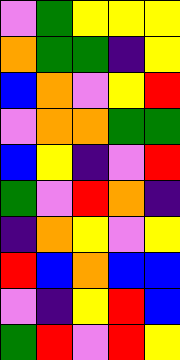[["violet", "green", "yellow", "yellow", "yellow"], ["orange", "green", "green", "indigo", "yellow"], ["blue", "orange", "violet", "yellow", "red"], ["violet", "orange", "orange", "green", "green"], ["blue", "yellow", "indigo", "violet", "red"], ["green", "violet", "red", "orange", "indigo"], ["indigo", "orange", "yellow", "violet", "yellow"], ["red", "blue", "orange", "blue", "blue"], ["violet", "indigo", "yellow", "red", "blue"], ["green", "red", "violet", "red", "yellow"]]